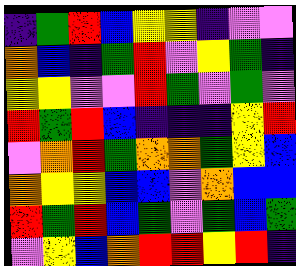[["indigo", "green", "red", "blue", "yellow", "yellow", "indigo", "violet", "violet"], ["orange", "blue", "indigo", "green", "red", "violet", "yellow", "green", "indigo"], ["yellow", "yellow", "violet", "violet", "red", "green", "violet", "green", "violet"], ["red", "green", "red", "blue", "indigo", "indigo", "indigo", "yellow", "red"], ["violet", "orange", "red", "green", "orange", "orange", "green", "yellow", "blue"], ["orange", "yellow", "yellow", "blue", "blue", "violet", "orange", "blue", "blue"], ["red", "green", "red", "blue", "green", "violet", "green", "blue", "green"], ["violet", "yellow", "blue", "orange", "red", "red", "yellow", "red", "indigo"]]